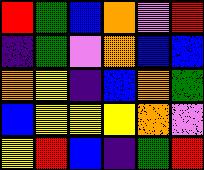[["red", "green", "blue", "orange", "violet", "red"], ["indigo", "green", "violet", "orange", "blue", "blue"], ["orange", "yellow", "indigo", "blue", "orange", "green"], ["blue", "yellow", "yellow", "yellow", "orange", "violet"], ["yellow", "red", "blue", "indigo", "green", "red"]]